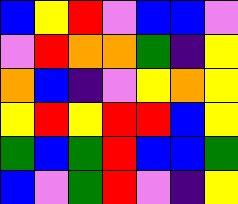[["blue", "yellow", "red", "violet", "blue", "blue", "violet"], ["violet", "red", "orange", "orange", "green", "indigo", "yellow"], ["orange", "blue", "indigo", "violet", "yellow", "orange", "yellow"], ["yellow", "red", "yellow", "red", "red", "blue", "yellow"], ["green", "blue", "green", "red", "blue", "blue", "green"], ["blue", "violet", "green", "red", "violet", "indigo", "yellow"]]